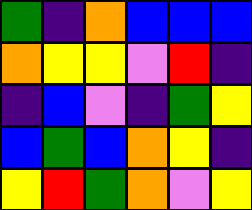[["green", "indigo", "orange", "blue", "blue", "blue"], ["orange", "yellow", "yellow", "violet", "red", "indigo"], ["indigo", "blue", "violet", "indigo", "green", "yellow"], ["blue", "green", "blue", "orange", "yellow", "indigo"], ["yellow", "red", "green", "orange", "violet", "yellow"]]